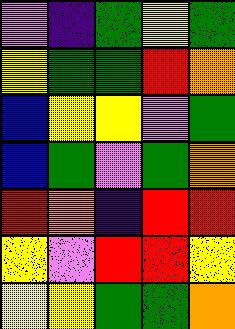[["violet", "indigo", "green", "yellow", "green"], ["yellow", "green", "green", "red", "orange"], ["blue", "yellow", "yellow", "violet", "green"], ["blue", "green", "violet", "green", "orange"], ["red", "orange", "indigo", "red", "red"], ["yellow", "violet", "red", "red", "yellow"], ["yellow", "yellow", "green", "green", "orange"]]